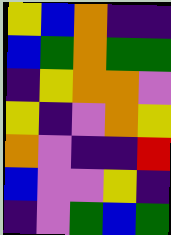[["yellow", "blue", "orange", "indigo", "indigo"], ["blue", "green", "orange", "green", "green"], ["indigo", "yellow", "orange", "orange", "violet"], ["yellow", "indigo", "violet", "orange", "yellow"], ["orange", "violet", "indigo", "indigo", "red"], ["blue", "violet", "violet", "yellow", "indigo"], ["indigo", "violet", "green", "blue", "green"]]